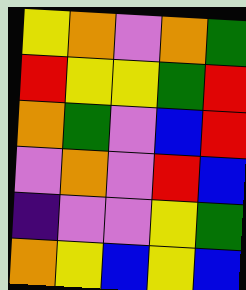[["yellow", "orange", "violet", "orange", "green"], ["red", "yellow", "yellow", "green", "red"], ["orange", "green", "violet", "blue", "red"], ["violet", "orange", "violet", "red", "blue"], ["indigo", "violet", "violet", "yellow", "green"], ["orange", "yellow", "blue", "yellow", "blue"]]